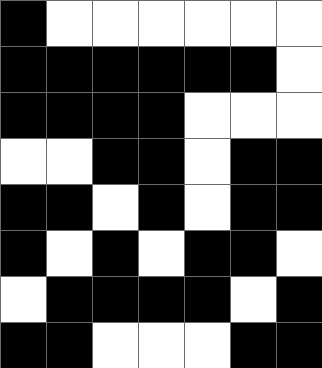[["black", "white", "white", "white", "white", "white", "white"], ["black", "black", "black", "black", "black", "black", "white"], ["black", "black", "black", "black", "white", "white", "white"], ["white", "white", "black", "black", "white", "black", "black"], ["black", "black", "white", "black", "white", "black", "black"], ["black", "white", "black", "white", "black", "black", "white"], ["white", "black", "black", "black", "black", "white", "black"], ["black", "black", "white", "white", "white", "black", "black"]]